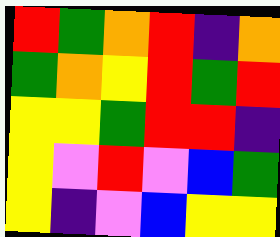[["red", "green", "orange", "red", "indigo", "orange"], ["green", "orange", "yellow", "red", "green", "red"], ["yellow", "yellow", "green", "red", "red", "indigo"], ["yellow", "violet", "red", "violet", "blue", "green"], ["yellow", "indigo", "violet", "blue", "yellow", "yellow"]]